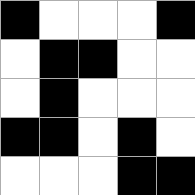[["black", "white", "white", "white", "black"], ["white", "black", "black", "white", "white"], ["white", "black", "white", "white", "white"], ["black", "black", "white", "black", "white"], ["white", "white", "white", "black", "black"]]